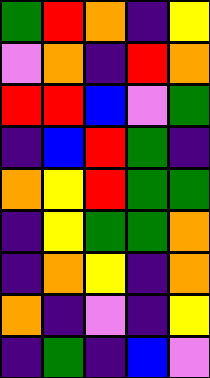[["green", "red", "orange", "indigo", "yellow"], ["violet", "orange", "indigo", "red", "orange"], ["red", "red", "blue", "violet", "green"], ["indigo", "blue", "red", "green", "indigo"], ["orange", "yellow", "red", "green", "green"], ["indigo", "yellow", "green", "green", "orange"], ["indigo", "orange", "yellow", "indigo", "orange"], ["orange", "indigo", "violet", "indigo", "yellow"], ["indigo", "green", "indigo", "blue", "violet"]]